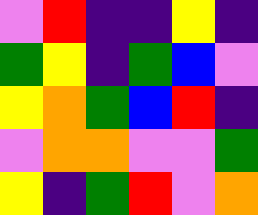[["violet", "red", "indigo", "indigo", "yellow", "indigo"], ["green", "yellow", "indigo", "green", "blue", "violet"], ["yellow", "orange", "green", "blue", "red", "indigo"], ["violet", "orange", "orange", "violet", "violet", "green"], ["yellow", "indigo", "green", "red", "violet", "orange"]]